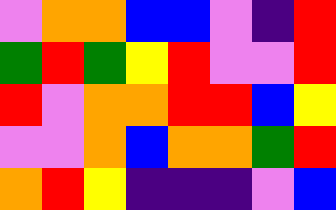[["violet", "orange", "orange", "blue", "blue", "violet", "indigo", "red"], ["green", "red", "green", "yellow", "red", "violet", "violet", "red"], ["red", "violet", "orange", "orange", "red", "red", "blue", "yellow"], ["violet", "violet", "orange", "blue", "orange", "orange", "green", "red"], ["orange", "red", "yellow", "indigo", "indigo", "indigo", "violet", "blue"]]